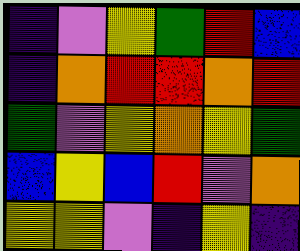[["indigo", "violet", "yellow", "green", "red", "blue"], ["indigo", "orange", "red", "red", "orange", "red"], ["green", "violet", "yellow", "orange", "yellow", "green"], ["blue", "yellow", "blue", "red", "violet", "orange"], ["yellow", "yellow", "violet", "indigo", "yellow", "indigo"]]